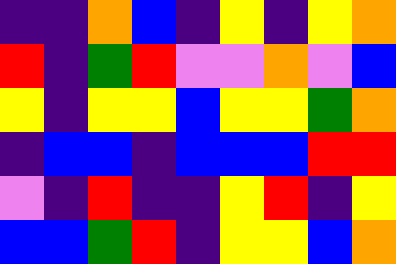[["indigo", "indigo", "orange", "blue", "indigo", "yellow", "indigo", "yellow", "orange"], ["red", "indigo", "green", "red", "violet", "violet", "orange", "violet", "blue"], ["yellow", "indigo", "yellow", "yellow", "blue", "yellow", "yellow", "green", "orange"], ["indigo", "blue", "blue", "indigo", "blue", "blue", "blue", "red", "red"], ["violet", "indigo", "red", "indigo", "indigo", "yellow", "red", "indigo", "yellow"], ["blue", "blue", "green", "red", "indigo", "yellow", "yellow", "blue", "orange"]]